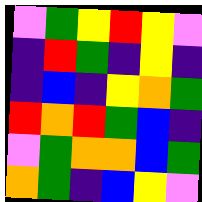[["violet", "green", "yellow", "red", "yellow", "violet"], ["indigo", "red", "green", "indigo", "yellow", "indigo"], ["indigo", "blue", "indigo", "yellow", "orange", "green"], ["red", "orange", "red", "green", "blue", "indigo"], ["violet", "green", "orange", "orange", "blue", "green"], ["orange", "green", "indigo", "blue", "yellow", "violet"]]